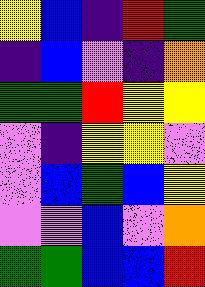[["yellow", "blue", "indigo", "red", "green"], ["indigo", "blue", "violet", "indigo", "orange"], ["green", "green", "red", "yellow", "yellow"], ["violet", "indigo", "yellow", "yellow", "violet"], ["violet", "blue", "green", "blue", "yellow"], ["violet", "violet", "blue", "violet", "orange"], ["green", "green", "blue", "blue", "red"]]